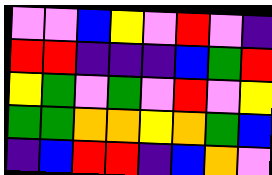[["violet", "violet", "blue", "yellow", "violet", "red", "violet", "indigo"], ["red", "red", "indigo", "indigo", "indigo", "blue", "green", "red"], ["yellow", "green", "violet", "green", "violet", "red", "violet", "yellow"], ["green", "green", "orange", "orange", "yellow", "orange", "green", "blue"], ["indigo", "blue", "red", "red", "indigo", "blue", "orange", "violet"]]